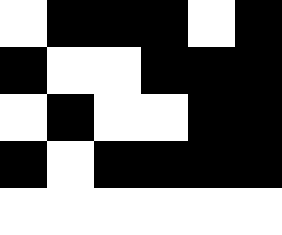[["white", "black", "black", "black", "white", "black"], ["black", "white", "white", "black", "black", "black"], ["white", "black", "white", "white", "black", "black"], ["black", "white", "black", "black", "black", "black"], ["white", "white", "white", "white", "white", "white"]]